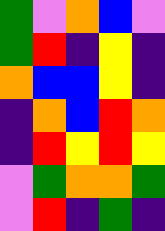[["green", "violet", "orange", "blue", "violet"], ["green", "red", "indigo", "yellow", "indigo"], ["orange", "blue", "blue", "yellow", "indigo"], ["indigo", "orange", "blue", "red", "orange"], ["indigo", "red", "yellow", "red", "yellow"], ["violet", "green", "orange", "orange", "green"], ["violet", "red", "indigo", "green", "indigo"]]